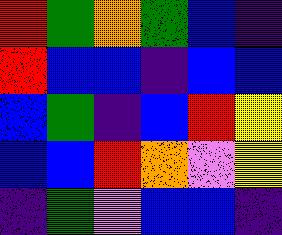[["red", "green", "orange", "green", "blue", "indigo"], ["red", "blue", "blue", "indigo", "blue", "blue"], ["blue", "green", "indigo", "blue", "red", "yellow"], ["blue", "blue", "red", "orange", "violet", "yellow"], ["indigo", "green", "violet", "blue", "blue", "indigo"]]